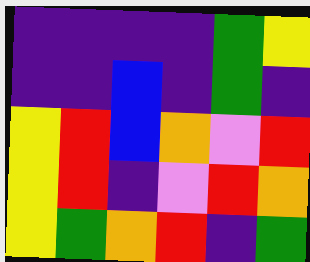[["indigo", "indigo", "indigo", "indigo", "green", "yellow"], ["indigo", "indigo", "blue", "indigo", "green", "indigo"], ["yellow", "red", "blue", "orange", "violet", "red"], ["yellow", "red", "indigo", "violet", "red", "orange"], ["yellow", "green", "orange", "red", "indigo", "green"]]